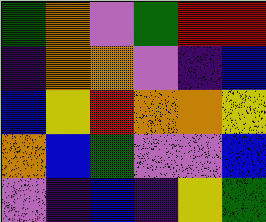[["green", "orange", "violet", "green", "red", "red"], ["indigo", "orange", "orange", "violet", "indigo", "blue"], ["blue", "yellow", "red", "orange", "orange", "yellow"], ["orange", "blue", "green", "violet", "violet", "blue"], ["violet", "indigo", "blue", "indigo", "yellow", "green"]]